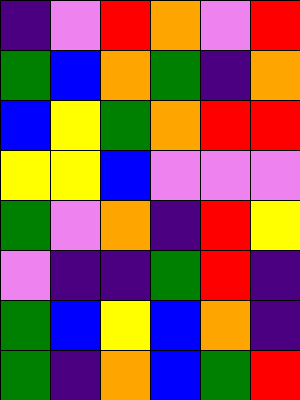[["indigo", "violet", "red", "orange", "violet", "red"], ["green", "blue", "orange", "green", "indigo", "orange"], ["blue", "yellow", "green", "orange", "red", "red"], ["yellow", "yellow", "blue", "violet", "violet", "violet"], ["green", "violet", "orange", "indigo", "red", "yellow"], ["violet", "indigo", "indigo", "green", "red", "indigo"], ["green", "blue", "yellow", "blue", "orange", "indigo"], ["green", "indigo", "orange", "blue", "green", "red"]]